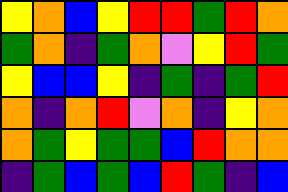[["yellow", "orange", "blue", "yellow", "red", "red", "green", "red", "orange"], ["green", "orange", "indigo", "green", "orange", "violet", "yellow", "red", "green"], ["yellow", "blue", "blue", "yellow", "indigo", "green", "indigo", "green", "red"], ["orange", "indigo", "orange", "red", "violet", "orange", "indigo", "yellow", "orange"], ["orange", "green", "yellow", "green", "green", "blue", "red", "orange", "orange"], ["indigo", "green", "blue", "green", "blue", "red", "green", "indigo", "blue"]]